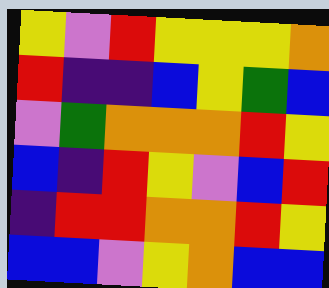[["yellow", "violet", "red", "yellow", "yellow", "yellow", "orange"], ["red", "indigo", "indigo", "blue", "yellow", "green", "blue"], ["violet", "green", "orange", "orange", "orange", "red", "yellow"], ["blue", "indigo", "red", "yellow", "violet", "blue", "red"], ["indigo", "red", "red", "orange", "orange", "red", "yellow"], ["blue", "blue", "violet", "yellow", "orange", "blue", "blue"]]